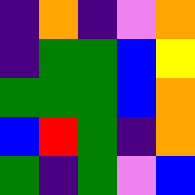[["indigo", "orange", "indigo", "violet", "orange"], ["indigo", "green", "green", "blue", "yellow"], ["green", "green", "green", "blue", "orange"], ["blue", "red", "green", "indigo", "orange"], ["green", "indigo", "green", "violet", "blue"]]